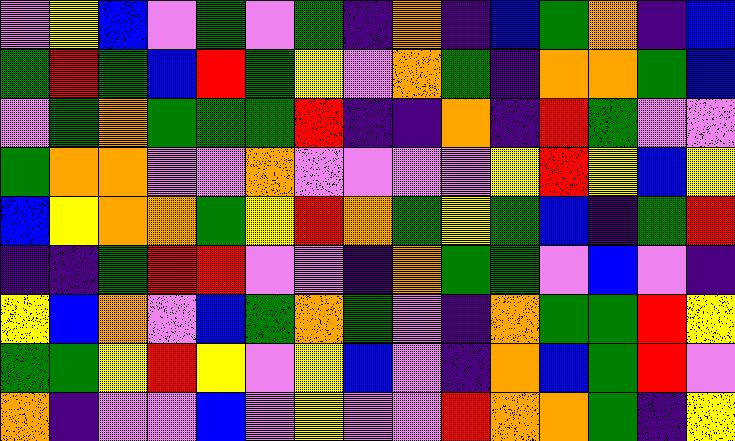[["violet", "yellow", "blue", "violet", "green", "violet", "green", "indigo", "orange", "indigo", "blue", "green", "orange", "indigo", "blue"], ["green", "red", "green", "blue", "red", "green", "yellow", "violet", "orange", "green", "indigo", "orange", "orange", "green", "blue"], ["violet", "green", "orange", "green", "green", "green", "red", "indigo", "indigo", "orange", "indigo", "red", "green", "violet", "violet"], ["green", "orange", "orange", "violet", "violet", "orange", "violet", "violet", "violet", "violet", "yellow", "red", "yellow", "blue", "yellow"], ["blue", "yellow", "orange", "orange", "green", "yellow", "red", "orange", "green", "yellow", "green", "blue", "indigo", "green", "red"], ["indigo", "indigo", "green", "red", "red", "violet", "violet", "indigo", "orange", "green", "green", "violet", "blue", "violet", "indigo"], ["yellow", "blue", "orange", "violet", "blue", "green", "orange", "green", "violet", "indigo", "orange", "green", "green", "red", "yellow"], ["green", "green", "yellow", "red", "yellow", "violet", "yellow", "blue", "violet", "indigo", "orange", "blue", "green", "red", "violet"], ["orange", "indigo", "violet", "violet", "blue", "violet", "yellow", "violet", "violet", "red", "orange", "orange", "green", "indigo", "yellow"]]